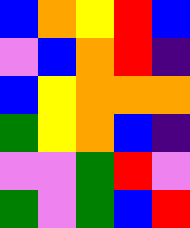[["blue", "orange", "yellow", "red", "blue"], ["violet", "blue", "orange", "red", "indigo"], ["blue", "yellow", "orange", "orange", "orange"], ["green", "yellow", "orange", "blue", "indigo"], ["violet", "violet", "green", "red", "violet"], ["green", "violet", "green", "blue", "red"]]